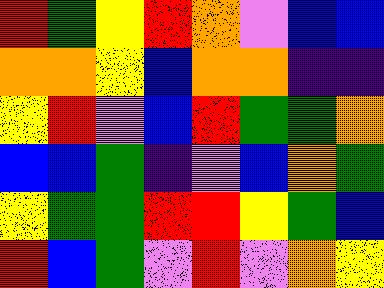[["red", "green", "yellow", "red", "orange", "violet", "blue", "blue"], ["orange", "orange", "yellow", "blue", "orange", "orange", "indigo", "indigo"], ["yellow", "red", "violet", "blue", "red", "green", "green", "orange"], ["blue", "blue", "green", "indigo", "violet", "blue", "orange", "green"], ["yellow", "green", "green", "red", "red", "yellow", "green", "blue"], ["red", "blue", "green", "violet", "red", "violet", "orange", "yellow"]]